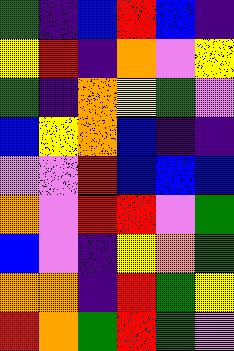[["green", "indigo", "blue", "red", "blue", "indigo"], ["yellow", "red", "indigo", "orange", "violet", "yellow"], ["green", "indigo", "orange", "yellow", "green", "violet"], ["blue", "yellow", "orange", "blue", "indigo", "indigo"], ["violet", "violet", "red", "blue", "blue", "blue"], ["orange", "violet", "red", "red", "violet", "green"], ["blue", "violet", "indigo", "yellow", "orange", "green"], ["orange", "orange", "indigo", "red", "green", "yellow"], ["red", "orange", "green", "red", "green", "violet"]]